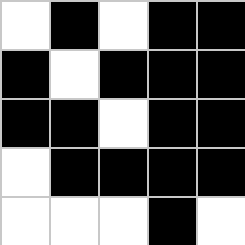[["white", "black", "white", "black", "black"], ["black", "white", "black", "black", "black"], ["black", "black", "white", "black", "black"], ["white", "black", "black", "black", "black"], ["white", "white", "white", "black", "white"]]